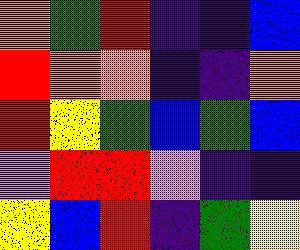[["orange", "green", "red", "indigo", "indigo", "blue"], ["red", "orange", "orange", "indigo", "indigo", "orange"], ["red", "yellow", "green", "blue", "green", "blue"], ["violet", "red", "red", "violet", "indigo", "indigo"], ["yellow", "blue", "red", "indigo", "green", "yellow"]]